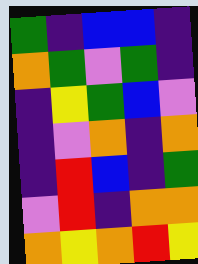[["green", "indigo", "blue", "blue", "indigo"], ["orange", "green", "violet", "green", "indigo"], ["indigo", "yellow", "green", "blue", "violet"], ["indigo", "violet", "orange", "indigo", "orange"], ["indigo", "red", "blue", "indigo", "green"], ["violet", "red", "indigo", "orange", "orange"], ["orange", "yellow", "orange", "red", "yellow"]]